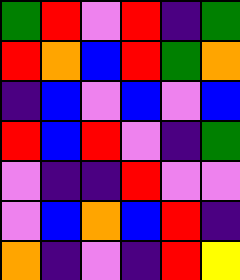[["green", "red", "violet", "red", "indigo", "green"], ["red", "orange", "blue", "red", "green", "orange"], ["indigo", "blue", "violet", "blue", "violet", "blue"], ["red", "blue", "red", "violet", "indigo", "green"], ["violet", "indigo", "indigo", "red", "violet", "violet"], ["violet", "blue", "orange", "blue", "red", "indigo"], ["orange", "indigo", "violet", "indigo", "red", "yellow"]]